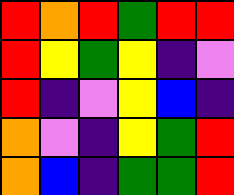[["red", "orange", "red", "green", "red", "red"], ["red", "yellow", "green", "yellow", "indigo", "violet"], ["red", "indigo", "violet", "yellow", "blue", "indigo"], ["orange", "violet", "indigo", "yellow", "green", "red"], ["orange", "blue", "indigo", "green", "green", "red"]]